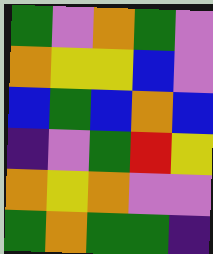[["green", "violet", "orange", "green", "violet"], ["orange", "yellow", "yellow", "blue", "violet"], ["blue", "green", "blue", "orange", "blue"], ["indigo", "violet", "green", "red", "yellow"], ["orange", "yellow", "orange", "violet", "violet"], ["green", "orange", "green", "green", "indigo"]]